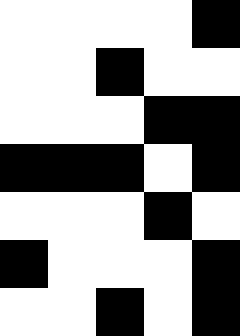[["white", "white", "white", "white", "black"], ["white", "white", "black", "white", "white"], ["white", "white", "white", "black", "black"], ["black", "black", "black", "white", "black"], ["white", "white", "white", "black", "white"], ["black", "white", "white", "white", "black"], ["white", "white", "black", "white", "black"]]